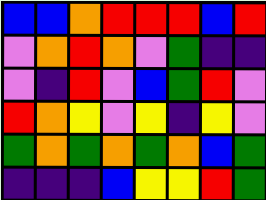[["blue", "blue", "orange", "red", "red", "red", "blue", "red"], ["violet", "orange", "red", "orange", "violet", "green", "indigo", "indigo"], ["violet", "indigo", "red", "violet", "blue", "green", "red", "violet"], ["red", "orange", "yellow", "violet", "yellow", "indigo", "yellow", "violet"], ["green", "orange", "green", "orange", "green", "orange", "blue", "green"], ["indigo", "indigo", "indigo", "blue", "yellow", "yellow", "red", "green"]]